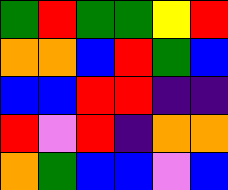[["green", "red", "green", "green", "yellow", "red"], ["orange", "orange", "blue", "red", "green", "blue"], ["blue", "blue", "red", "red", "indigo", "indigo"], ["red", "violet", "red", "indigo", "orange", "orange"], ["orange", "green", "blue", "blue", "violet", "blue"]]